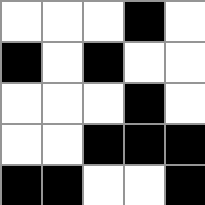[["white", "white", "white", "black", "white"], ["black", "white", "black", "white", "white"], ["white", "white", "white", "black", "white"], ["white", "white", "black", "black", "black"], ["black", "black", "white", "white", "black"]]